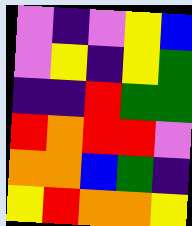[["violet", "indigo", "violet", "yellow", "blue"], ["violet", "yellow", "indigo", "yellow", "green"], ["indigo", "indigo", "red", "green", "green"], ["red", "orange", "red", "red", "violet"], ["orange", "orange", "blue", "green", "indigo"], ["yellow", "red", "orange", "orange", "yellow"]]